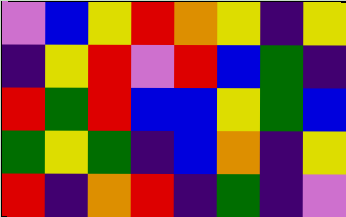[["violet", "blue", "yellow", "red", "orange", "yellow", "indigo", "yellow"], ["indigo", "yellow", "red", "violet", "red", "blue", "green", "indigo"], ["red", "green", "red", "blue", "blue", "yellow", "green", "blue"], ["green", "yellow", "green", "indigo", "blue", "orange", "indigo", "yellow"], ["red", "indigo", "orange", "red", "indigo", "green", "indigo", "violet"]]